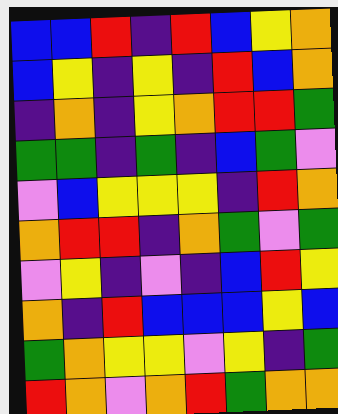[["blue", "blue", "red", "indigo", "red", "blue", "yellow", "orange"], ["blue", "yellow", "indigo", "yellow", "indigo", "red", "blue", "orange"], ["indigo", "orange", "indigo", "yellow", "orange", "red", "red", "green"], ["green", "green", "indigo", "green", "indigo", "blue", "green", "violet"], ["violet", "blue", "yellow", "yellow", "yellow", "indigo", "red", "orange"], ["orange", "red", "red", "indigo", "orange", "green", "violet", "green"], ["violet", "yellow", "indigo", "violet", "indigo", "blue", "red", "yellow"], ["orange", "indigo", "red", "blue", "blue", "blue", "yellow", "blue"], ["green", "orange", "yellow", "yellow", "violet", "yellow", "indigo", "green"], ["red", "orange", "violet", "orange", "red", "green", "orange", "orange"]]